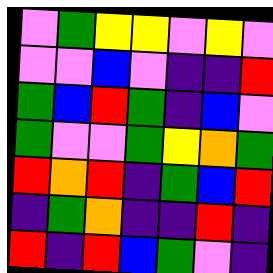[["violet", "green", "yellow", "yellow", "violet", "yellow", "violet"], ["violet", "violet", "blue", "violet", "indigo", "indigo", "red"], ["green", "blue", "red", "green", "indigo", "blue", "violet"], ["green", "violet", "violet", "green", "yellow", "orange", "green"], ["red", "orange", "red", "indigo", "green", "blue", "red"], ["indigo", "green", "orange", "indigo", "indigo", "red", "indigo"], ["red", "indigo", "red", "blue", "green", "violet", "indigo"]]